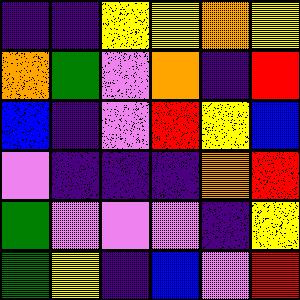[["indigo", "indigo", "yellow", "yellow", "orange", "yellow"], ["orange", "green", "violet", "orange", "indigo", "red"], ["blue", "indigo", "violet", "red", "yellow", "blue"], ["violet", "indigo", "indigo", "indigo", "orange", "red"], ["green", "violet", "violet", "violet", "indigo", "yellow"], ["green", "yellow", "indigo", "blue", "violet", "red"]]